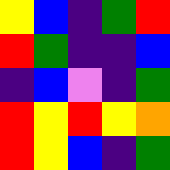[["yellow", "blue", "indigo", "green", "red"], ["red", "green", "indigo", "indigo", "blue"], ["indigo", "blue", "violet", "indigo", "green"], ["red", "yellow", "red", "yellow", "orange"], ["red", "yellow", "blue", "indigo", "green"]]